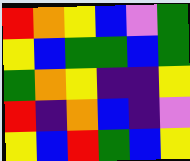[["red", "orange", "yellow", "blue", "violet", "green"], ["yellow", "blue", "green", "green", "blue", "green"], ["green", "orange", "yellow", "indigo", "indigo", "yellow"], ["red", "indigo", "orange", "blue", "indigo", "violet"], ["yellow", "blue", "red", "green", "blue", "yellow"]]